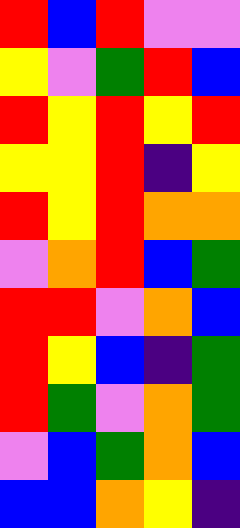[["red", "blue", "red", "violet", "violet"], ["yellow", "violet", "green", "red", "blue"], ["red", "yellow", "red", "yellow", "red"], ["yellow", "yellow", "red", "indigo", "yellow"], ["red", "yellow", "red", "orange", "orange"], ["violet", "orange", "red", "blue", "green"], ["red", "red", "violet", "orange", "blue"], ["red", "yellow", "blue", "indigo", "green"], ["red", "green", "violet", "orange", "green"], ["violet", "blue", "green", "orange", "blue"], ["blue", "blue", "orange", "yellow", "indigo"]]